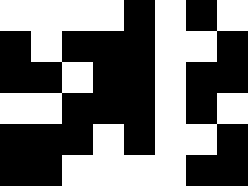[["white", "white", "white", "white", "black", "white", "black", "white"], ["black", "white", "black", "black", "black", "white", "white", "black"], ["black", "black", "white", "black", "black", "white", "black", "black"], ["white", "white", "black", "black", "black", "white", "black", "white"], ["black", "black", "black", "white", "black", "white", "white", "black"], ["black", "black", "white", "white", "white", "white", "black", "black"]]